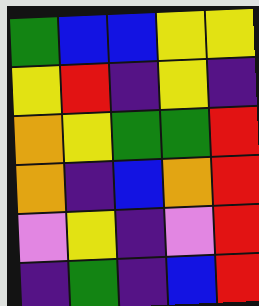[["green", "blue", "blue", "yellow", "yellow"], ["yellow", "red", "indigo", "yellow", "indigo"], ["orange", "yellow", "green", "green", "red"], ["orange", "indigo", "blue", "orange", "red"], ["violet", "yellow", "indigo", "violet", "red"], ["indigo", "green", "indigo", "blue", "red"]]